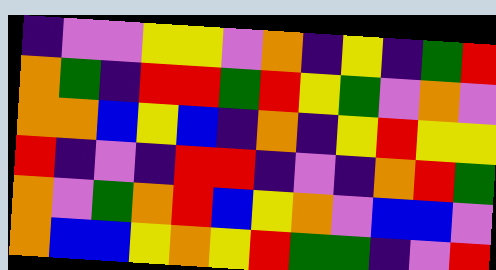[["indigo", "violet", "violet", "yellow", "yellow", "violet", "orange", "indigo", "yellow", "indigo", "green", "red"], ["orange", "green", "indigo", "red", "red", "green", "red", "yellow", "green", "violet", "orange", "violet"], ["orange", "orange", "blue", "yellow", "blue", "indigo", "orange", "indigo", "yellow", "red", "yellow", "yellow"], ["red", "indigo", "violet", "indigo", "red", "red", "indigo", "violet", "indigo", "orange", "red", "green"], ["orange", "violet", "green", "orange", "red", "blue", "yellow", "orange", "violet", "blue", "blue", "violet"], ["orange", "blue", "blue", "yellow", "orange", "yellow", "red", "green", "green", "indigo", "violet", "red"]]